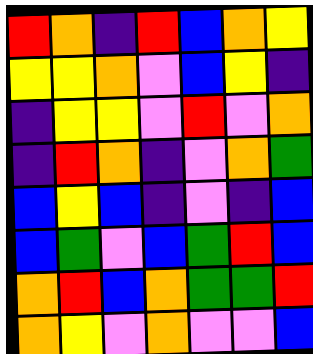[["red", "orange", "indigo", "red", "blue", "orange", "yellow"], ["yellow", "yellow", "orange", "violet", "blue", "yellow", "indigo"], ["indigo", "yellow", "yellow", "violet", "red", "violet", "orange"], ["indigo", "red", "orange", "indigo", "violet", "orange", "green"], ["blue", "yellow", "blue", "indigo", "violet", "indigo", "blue"], ["blue", "green", "violet", "blue", "green", "red", "blue"], ["orange", "red", "blue", "orange", "green", "green", "red"], ["orange", "yellow", "violet", "orange", "violet", "violet", "blue"]]